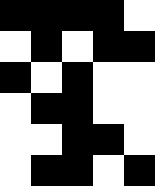[["black", "black", "black", "black", "white"], ["white", "black", "white", "black", "black"], ["black", "white", "black", "white", "white"], ["white", "black", "black", "white", "white"], ["white", "white", "black", "black", "white"], ["white", "black", "black", "white", "black"]]